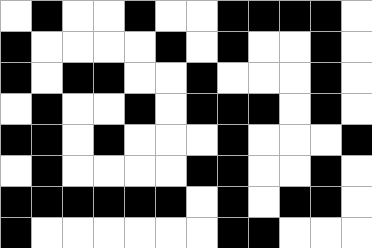[["white", "black", "white", "white", "black", "white", "white", "black", "black", "black", "black", "white"], ["black", "white", "white", "white", "white", "black", "white", "black", "white", "white", "black", "white"], ["black", "white", "black", "black", "white", "white", "black", "white", "white", "white", "black", "white"], ["white", "black", "white", "white", "black", "white", "black", "black", "black", "white", "black", "white"], ["black", "black", "white", "black", "white", "white", "white", "black", "white", "white", "white", "black"], ["white", "black", "white", "white", "white", "white", "black", "black", "white", "white", "black", "white"], ["black", "black", "black", "black", "black", "black", "white", "black", "white", "black", "black", "white"], ["black", "white", "white", "white", "white", "white", "white", "black", "black", "white", "white", "white"]]